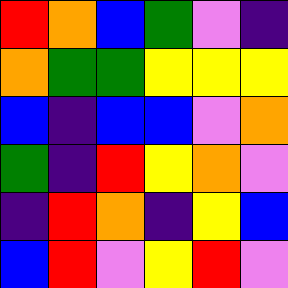[["red", "orange", "blue", "green", "violet", "indigo"], ["orange", "green", "green", "yellow", "yellow", "yellow"], ["blue", "indigo", "blue", "blue", "violet", "orange"], ["green", "indigo", "red", "yellow", "orange", "violet"], ["indigo", "red", "orange", "indigo", "yellow", "blue"], ["blue", "red", "violet", "yellow", "red", "violet"]]